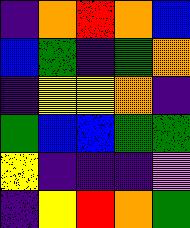[["indigo", "orange", "red", "orange", "blue"], ["blue", "green", "indigo", "green", "orange"], ["indigo", "yellow", "yellow", "orange", "indigo"], ["green", "blue", "blue", "green", "green"], ["yellow", "indigo", "indigo", "indigo", "violet"], ["indigo", "yellow", "red", "orange", "green"]]